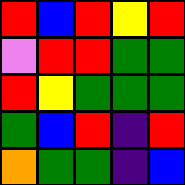[["red", "blue", "red", "yellow", "red"], ["violet", "red", "red", "green", "green"], ["red", "yellow", "green", "green", "green"], ["green", "blue", "red", "indigo", "red"], ["orange", "green", "green", "indigo", "blue"]]